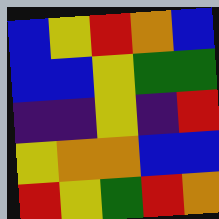[["blue", "yellow", "red", "orange", "blue"], ["blue", "blue", "yellow", "green", "green"], ["indigo", "indigo", "yellow", "indigo", "red"], ["yellow", "orange", "orange", "blue", "blue"], ["red", "yellow", "green", "red", "orange"]]